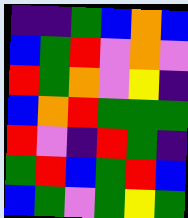[["indigo", "indigo", "green", "blue", "orange", "blue"], ["blue", "green", "red", "violet", "orange", "violet"], ["red", "green", "orange", "violet", "yellow", "indigo"], ["blue", "orange", "red", "green", "green", "green"], ["red", "violet", "indigo", "red", "green", "indigo"], ["green", "red", "blue", "green", "red", "blue"], ["blue", "green", "violet", "green", "yellow", "green"]]